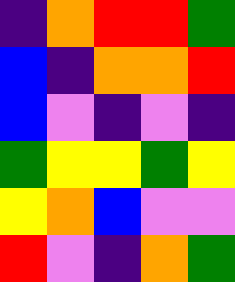[["indigo", "orange", "red", "red", "green"], ["blue", "indigo", "orange", "orange", "red"], ["blue", "violet", "indigo", "violet", "indigo"], ["green", "yellow", "yellow", "green", "yellow"], ["yellow", "orange", "blue", "violet", "violet"], ["red", "violet", "indigo", "orange", "green"]]